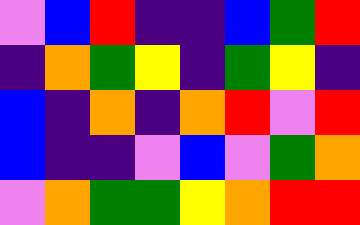[["violet", "blue", "red", "indigo", "indigo", "blue", "green", "red"], ["indigo", "orange", "green", "yellow", "indigo", "green", "yellow", "indigo"], ["blue", "indigo", "orange", "indigo", "orange", "red", "violet", "red"], ["blue", "indigo", "indigo", "violet", "blue", "violet", "green", "orange"], ["violet", "orange", "green", "green", "yellow", "orange", "red", "red"]]